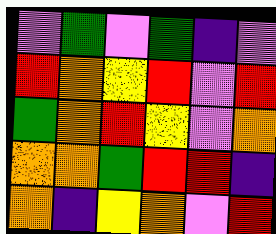[["violet", "green", "violet", "green", "indigo", "violet"], ["red", "orange", "yellow", "red", "violet", "red"], ["green", "orange", "red", "yellow", "violet", "orange"], ["orange", "orange", "green", "red", "red", "indigo"], ["orange", "indigo", "yellow", "orange", "violet", "red"]]